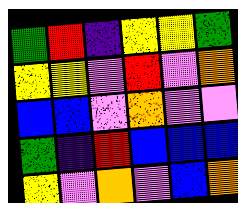[["green", "red", "indigo", "yellow", "yellow", "green"], ["yellow", "yellow", "violet", "red", "violet", "orange"], ["blue", "blue", "violet", "orange", "violet", "violet"], ["green", "indigo", "red", "blue", "blue", "blue"], ["yellow", "violet", "orange", "violet", "blue", "orange"]]